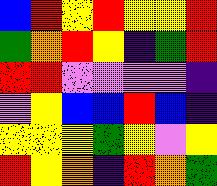[["blue", "red", "yellow", "red", "yellow", "yellow", "red"], ["green", "orange", "red", "yellow", "indigo", "green", "red"], ["red", "red", "violet", "violet", "violet", "violet", "indigo"], ["violet", "yellow", "blue", "blue", "red", "blue", "indigo"], ["yellow", "yellow", "yellow", "green", "yellow", "violet", "yellow"], ["red", "yellow", "orange", "indigo", "red", "orange", "green"]]